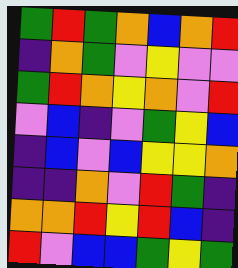[["green", "red", "green", "orange", "blue", "orange", "red"], ["indigo", "orange", "green", "violet", "yellow", "violet", "violet"], ["green", "red", "orange", "yellow", "orange", "violet", "red"], ["violet", "blue", "indigo", "violet", "green", "yellow", "blue"], ["indigo", "blue", "violet", "blue", "yellow", "yellow", "orange"], ["indigo", "indigo", "orange", "violet", "red", "green", "indigo"], ["orange", "orange", "red", "yellow", "red", "blue", "indigo"], ["red", "violet", "blue", "blue", "green", "yellow", "green"]]